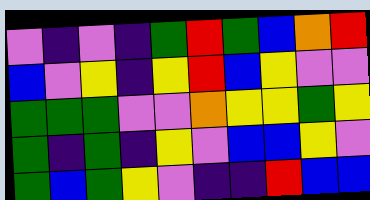[["violet", "indigo", "violet", "indigo", "green", "red", "green", "blue", "orange", "red"], ["blue", "violet", "yellow", "indigo", "yellow", "red", "blue", "yellow", "violet", "violet"], ["green", "green", "green", "violet", "violet", "orange", "yellow", "yellow", "green", "yellow"], ["green", "indigo", "green", "indigo", "yellow", "violet", "blue", "blue", "yellow", "violet"], ["green", "blue", "green", "yellow", "violet", "indigo", "indigo", "red", "blue", "blue"]]